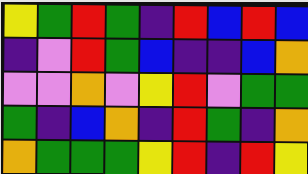[["yellow", "green", "red", "green", "indigo", "red", "blue", "red", "blue"], ["indigo", "violet", "red", "green", "blue", "indigo", "indigo", "blue", "orange"], ["violet", "violet", "orange", "violet", "yellow", "red", "violet", "green", "green"], ["green", "indigo", "blue", "orange", "indigo", "red", "green", "indigo", "orange"], ["orange", "green", "green", "green", "yellow", "red", "indigo", "red", "yellow"]]